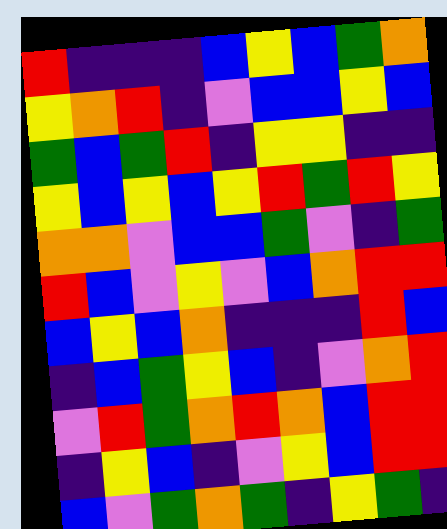[["red", "indigo", "indigo", "indigo", "blue", "yellow", "blue", "green", "orange"], ["yellow", "orange", "red", "indigo", "violet", "blue", "blue", "yellow", "blue"], ["green", "blue", "green", "red", "indigo", "yellow", "yellow", "indigo", "indigo"], ["yellow", "blue", "yellow", "blue", "yellow", "red", "green", "red", "yellow"], ["orange", "orange", "violet", "blue", "blue", "green", "violet", "indigo", "green"], ["red", "blue", "violet", "yellow", "violet", "blue", "orange", "red", "red"], ["blue", "yellow", "blue", "orange", "indigo", "indigo", "indigo", "red", "blue"], ["indigo", "blue", "green", "yellow", "blue", "indigo", "violet", "orange", "red"], ["violet", "red", "green", "orange", "red", "orange", "blue", "red", "red"], ["indigo", "yellow", "blue", "indigo", "violet", "yellow", "blue", "red", "red"], ["blue", "violet", "green", "orange", "green", "indigo", "yellow", "green", "indigo"]]